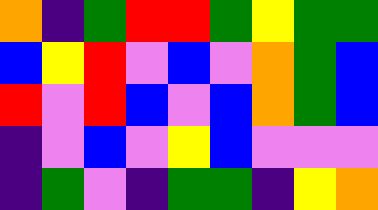[["orange", "indigo", "green", "red", "red", "green", "yellow", "green", "green"], ["blue", "yellow", "red", "violet", "blue", "violet", "orange", "green", "blue"], ["red", "violet", "red", "blue", "violet", "blue", "orange", "green", "blue"], ["indigo", "violet", "blue", "violet", "yellow", "blue", "violet", "violet", "violet"], ["indigo", "green", "violet", "indigo", "green", "green", "indigo", "yellow", "orange"]]